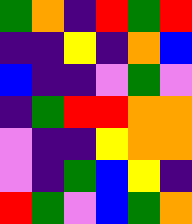[["green", "orange", "indigo", "red", "green", "red"], ["indigo", "indigo", "yellow", "indigo", "orange", "blue"], ["blue", "indigo", "indigo", "violet", "green", "violet"], ["indigo", "green", "red", "red", "orange", "orange"], ["violet", "indigo", "indigo", "yellow", "orange", "orange"], ["violet", "indigo", "green", "blue", "yellow", "indigo"], ["red", "green", "violet", "blue", "green", "orange"]]